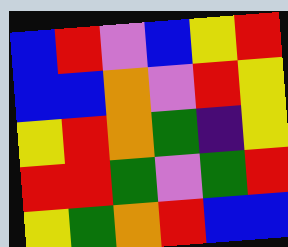[["blue", "red", "violet", "blue", "yellow", "red"], ["blue", "blue", "orange", "violet", "red", "yellow"], ["yellow", "red", "orange", "green", "indigo", "yellow"], ["red", "red", "green", "violet", "green", "red"], ["yellow", "green", "orange", "red", "blue", "blue"]]